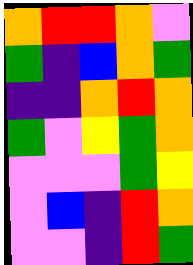[["orange", "red", "red", "orange", "violet"], ["green", "indigo", "blue", "orange", "green"], ["indigo", "indigo", "orange", "red", "orange"], ["green", "violet", "yellow", "green", "orange"], ["violet", "violet", "violet", "green", "yellow"], ["violet", "blue", "indigo", "red", "orange"], ["violet", "violet", "indigo", "red", "green"]]